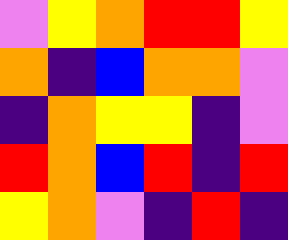[["violet", "yellow", "orange", "red", "red", "yellow"], ["orange", "indigo", "blue", "orange", "orange", "violet"], ["indigo", "orange", "yellow", "yellow", "indigo", "violet"], ["red", "orange", "blue", "red", "indigo", "red"], ["yellow", "orange", "violet", "indigo", "red", "indigo"]]